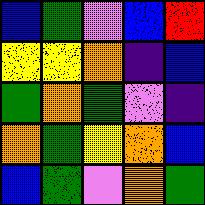[["blue", "green", "violet", "blue", "red"], ["yellow", "yellow", "orange", "indigo", "blue"], ["green", "orange", "green", "violet", "indigo"], ["orange", "green", "yellow", "orange", "blue"], ["blue", "green", "violet", "orange", "green"]]